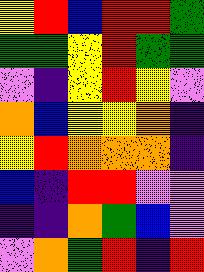[["yellow", "red", "blue", "red", "red", "green"], ["green", "green", "yellow", "red", "green", "green"], ["violet", "indigo", "yellow", "red", "yellow", "violet"], ["orange", "blue", "yellow", "yellow", "orange", "indigo"], ["yellow", "red", "orange", "orange", "orange", "indigo"], ["blue", "indigo", "red", "red", "violet", "violet"], ["indigo", "indigo", "orange", "green", "blue", "violet"], ["violet", "orange", "green", "red", "indigo", "red"]]